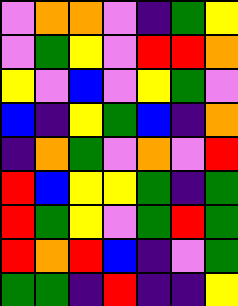[["violet", "orange", "orange", "violet", "indigo", "green", "yellow"], ["violet", "green", "yellow", "violet", "red", "red", "orange"], ["yellow", "violet", "blue", "violet", "yellow", "green", "violet"], ["blue", "indigo", "yellow", "green", "blue", "indigo", "orange"], ["indigo", "orange", "green", "violet", "orange", "violet", "red"], ["red", "blue", "yellow", "yellow", "green", "indigo", "green"], ["red", "green", "yellow", "violet", "green", "red", "green"], ["red", "orange", "red", "blue", "indigo", "violet", "green"], ["green", "green", "indigo", "red", "indigo", "indigo", "yellow"]]